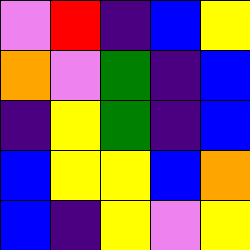[["violet", "red", "indigo", "blue", "yellow"], ["orange", "violet", "green", "indigo", "blue"], ["indigo", "yellow", "green", "indigo", "blue"], ["blue", "yellow", "yellow", "blue", "orange"], ["blue", "indigo", "yellow", "violet", "yellow"]]